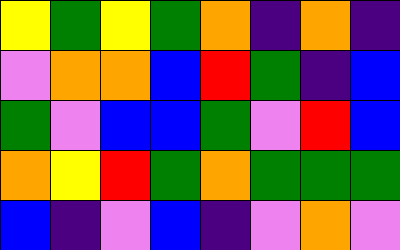[["yellow", "green", "yellow", "green", "orange", "indigo", "orange", "indigo"], ["violet", "orange", "orange", "blue", "red", "green", "indigo", "blue"], ["green", "violet", "blue", "blue", "green", "violet", "red", "blue"], ["orange", "yellow", "red", "green", "orange", "green", "green", "green"], ["blue", "indigo", "violet", "blue", "indigo", "violet", "orange", "violet"]]